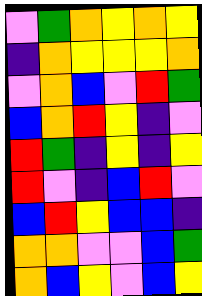[["violet", "green", "orange", "yellow", "orange", "yellow"], ["indigo", "orange", "yellow", "yellow", "yellow", "orange"], ["violet", "orange", "blue", "violet", "red", "green"], ["blue", "orange", "red", "yellow", "indigo", "violet"], ["red", "green", "indigo", "yellow", "indigo", "yellow"], ["red", "violet", "indigo", "blue", "red", "violet"], ["blue", "red", "yellow", "blue", "blue", "indigo"], ["orange", "orange", "violet", "violet", "blue", "green"], ["orange", "blue", "yellow", "violet", "blue", "yellow"]]